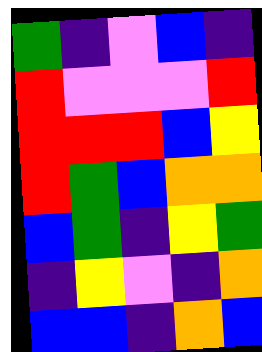[["green", "indigo", "violet", "blue", "indigo"], ["red", "violet", "violet", "violet", "red"], ["red", "red", "red", "blue", "yellow"], ["red", "green", "blue", "orange", "orange"], ["blue", "green", "indigo", "yellow", "green"], ["indigo", "yellow", "violet", "indigo", "orange"], ["blue", "blue", "indigo", "orange", "blue"]]